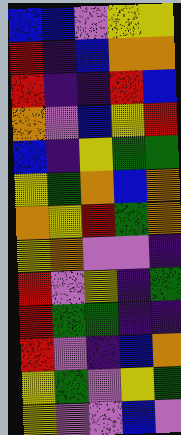[["blue", "blue", "violet", "yellow", "yellow"], ["red", "indigo", "blue", "orange", "orange"], ["red", "indigo", "indigo", "red", "blue"], ["orange", "violet", "blue", "yellow", "red"], ["blue", "indigo", "yellow", "green", "green"], ["yellow", "green", "orange", "blue", "orange"], ["orange", "yellow", "red", "green", "orange"], ["yellow", "orange", "violet", "violet", "indigo"], ["red", "violet", "yellow", "indigo", "green"], ["red", "green", "green", "indigo", "indigo"], ["red", "violet", "indigo", "blue", "orange"], ["yellow", "green", "violet", "yellow", "green"], ["yellow", "violet", "violet", "blue", "violet"]]